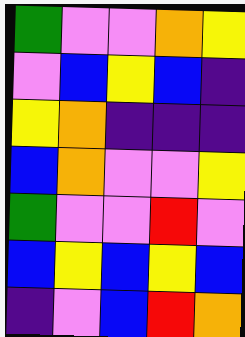[["green", "violet", "violet", "orange", "yellow"], ["violet", "blue", "yellow", "blue", "indigo"], ["yellow", "orange", "indigo", "indigo", "indigo"], ["blue", "orange", "violet", "violet", "yellow"], ["green", "violet", "violet", "red", "violet"], ["blue", "yellow", "blue", "yellow", "blue"], ["indigo", "violet", "blue", "red", "orange"]]